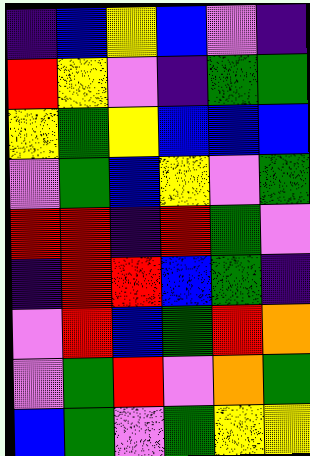[["indigo", "blue", "yellow", "blue", "violet", "indigo"], ["red", "yellow", "violet", "indigo", "green", "green"], ["yellow", "green", "yellow", "blue", "blue", "blue"], ["violet", "green", "blue", "yellow", "violet", "green"], ["red", "red", "indigo", "red", "green", "violet"], ["indigo", "red", "red", "blue", "green", "indigo"], ["violet", "red", "blue", "green", "red", "orange"], ["violet", "green", "red", "violet", "orange", "green"], ["blue", "green", "violet", "green", "yellow", "yellow"]]